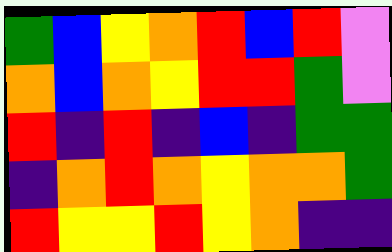[["green", "blue", "yellow", "orange", "red", "blue", "red", "violet"], ["orange", "blue", "orange", "yellow", "red", "red", "green", "violet"], ["red", "indigo", "red", "indigo", "blue", "indigo", "green", "green"], ["indigo", "orange", "red", "orange", "yellow", "orange", "orange", "green"], ["red", "yellow", "yellow", "red", "yellow", "orange", "indigo", "indigo"]]